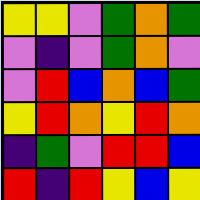[["yellow", "yellow", "violet", "green", "orange", "green"], ["violet", "indigo", "violet", "green", "orange", "violet"], ["violet", "red", "blue", "orange", "blue", "green"], ["yellow", "red", "orange", "yellow", "red", "orange"], ["indigo", "green", "violet", "red", "red", "blue"], ["red", "indigo", "red", "yellow", "blue", "yellow"]]